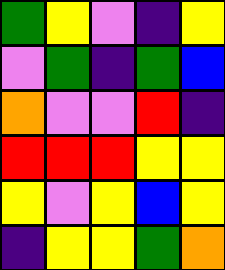[["green", "yellow", "violet", "indigo", "yellow"], ["violet", "green", "indigo", "green", "blue"], ["orange", "violet", "violet", "red", "indigo"], ["red", "red", "red", "yellow", "yellow"], ["yellow", "violet", "yellow", "blue", "yellow"], ["indigo", "yellow", "yellow", "green", "orange"]]